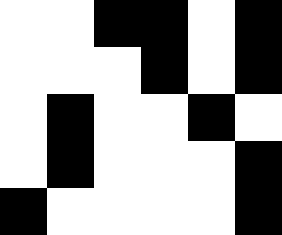[["white", "white", "black", "black", "white", "black"], ["white", "white", "white", "black", "white", "black"], ["white", "black", "white", "white", "black", "white"], ["white", "black", "white", "white", "white", "black"], ["black", "white", "white", "white", "white", "black"]]